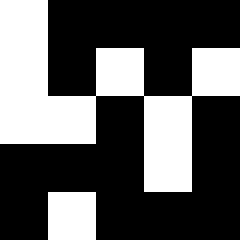[["white", "black", "black", "black", "black"], ["white", "black", "white", "black", "white"], ["white", "white", "black", "white", "black"], ["black", "black", "black", "white", "black"], ["black", "white", "black", "black", "black"]]